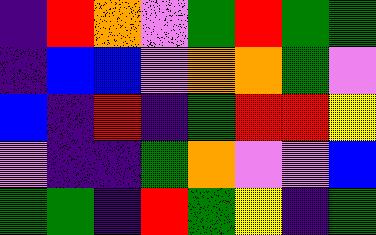[["indigo", "red", "orange", "violet", "green", "red", "green", "green"], ["indigo", "blue", "blue", "violet", "orange", "orange", "green", "violet"], ["blue", "indigo", "red", "indigo", "green", "red", "red", "yellow"], ["violet", "indigo", "indigo", "green", "orange", "violet", "violet", "blue"], ["green", "green", "indigo", "red", "green", "yellow", "indigo", "green"]]